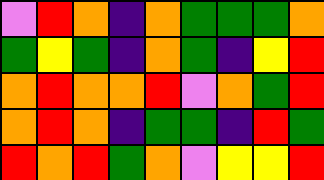[["violet", "red", "orange", "indigo", "orange", "green", "green", "green", "orange"], ["green", "yellow", "green", "indigo", "orange", "green", "indigo", "yellow", "red"], ["orange", "red", "orange", "orange", "red", "violet", "orange", "green", "red"], ["orange", "red", "orange", "indigo", "green", "green", "indigo", "red", "green"], ["red", "orange", "red", "green", "orange", "violet", "yellow", "yellow", "red"]]